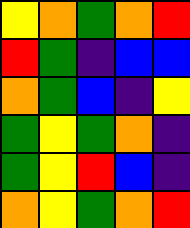[["yellow", "orange", "green", "orange", "red"], ["red", "green", "indigo", "blue", "blue"], ["orange", "green", "blue", "indigo", "yellow"], ["green", "yellow", "green", "orange", "indigo"], ["green", "yellow", "red", "blue", "indigo"], ["orange", "yellow", "green", "orange", "red"]]